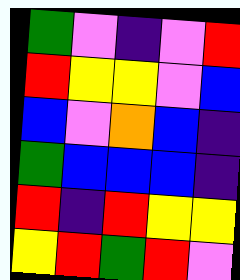[["green", "violet", "indigo", "violet", "red"], ["red", "yellow", "yellow", "violet", "blue"], ["blue", "violet", "orange", "blue", "indigo"], ["green", "blue", "blue", "blue", "indigo"], ["red", "indigo", "red", "yellow", "yellow"], ["yellow", "red", "green", "red", "violet"]]